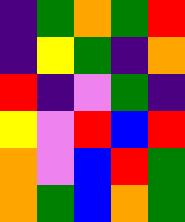[["indigo", "green", "orange", "green", "red"], ["indigo", "yellow", "green", "indigo", "orange"], ["red", "indigo", "violet", "green", "indigo"], ["yellow", "violet", "red", "blue", "red"], ["orange", "violet", "blue", "red", "green"], ["orange", "green", "blue", "orange", "green"]]